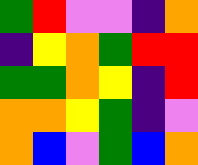[["green", "red", "violet", "violet", "indigo", "orange"], ["indigo", "yellow", "orange", "green", "red", "red"], ["green", "green", "orange", "yellow", "indigo", "red"], ["orange", "orange", "yellow", "green", "indigo", "violet"], ["orange", "blue", "violet", "green", "blue", "orange"]]